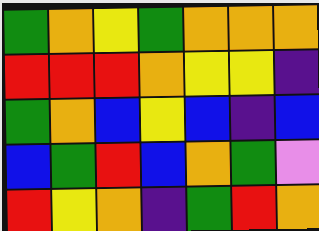[["green", "orange", "yellow", "green", "orange", "orange", "orange"], ["red", "red", "red", "orange", "yellow", "yellow", "indigo"], ["green", "orange", "blue", "yellow", "blue", "indigo", "blue"], ["blue", "green", "red", "blue", "orange", "green", "violet"], ["red", "yellow", "orange", "indigo", "green", "red", "orange"]]